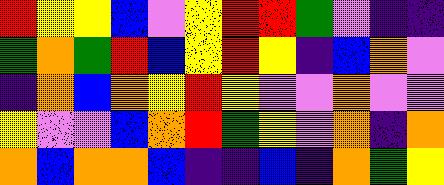[["red", "yellow", "yellow", "blue", "violet", "yellow", "red", "red", "green", "violet", "indigo", "indigo"], ["green", "orange", "green", "red", "blue", "yellow", "red", "yellow", "indigo", "blue", "orange", "violet"], ["indigo", "orange", "blue", "orange", "yellow", "red", "yellow", "violet", "violet", "orange", "violet", "violet"], ["yellow", "violet", "violet", "blue", "orange", "red", "green", "yellow", "violet", "orange", "indigo", "orange"], ["orange", "blue", "orange", "orange", "blue", "indigo", "indigo", "blue", "indigo", "orange", "green", "yellow"]]